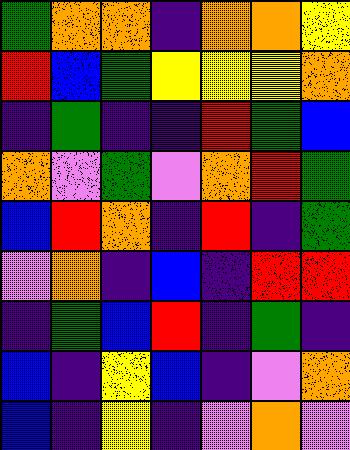[["green", "orange", "orange", "indigo", "orange", "orange", "yellow"], ["red", "blue", "green", "yellow", "yellow", "yellow", "orange"], ["indigo", "green", "indigo", "indigo", "red", "green", "blue"], ["orange", "violet", "green", "violet", "orange", "red", "green"], ["blue", "red", "orange", "indigo", "red", "indigo", "green"], ["violet", "orange", "indigo", "blue", "indigo", "red", "red"], ["indigo", "green", "blue", "red", "indigo", "green", "indigo"], ["blue", "indigo", "yellow", "blue", "indigo", "violet", "orange"], ["blue", "indigo", "yellow", "indigo", "violet", "orange", "violet"]]